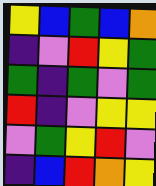[["yellow", "blue", "green", "blue", "orange"], ["indigo", "violet", "red", "yellow", "green"], ["green", "indigo", "green", "violet", "green"], ["red", "indigo", "violet", "yellow", "yellow"], ["violet", "green", "yellow", "red", "violet"], ["indigo", "blue", "red", "orange", "yellow"]]